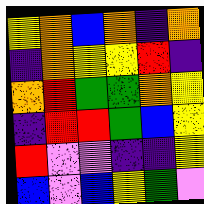[["yellow", "orange", "blue", "orange", "indigo", "orange"], ["indigo", "orange", "yellow", "yellow", "red", "indigo"], ["orange", "red", "green", "green", "orange", "yellow"], ["indigo", "red", "red", "green", "blue", "yellow"], ["red", "violet", "violet", "indigo", "indigo", "yellow"], ["blue", "violet", "blue", "yellow", "green", "violet"]]